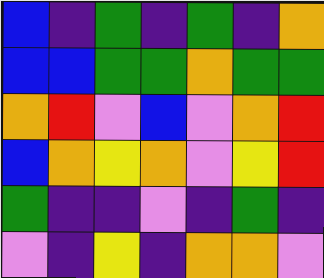[["blue", "indigo", "green", "indigo", "green", "indigo", "orange"], ["blue", "blue", "green", "green", "orange", "green", "green"], ["orange", "red", "violet", "blue", "violet", "orange", "red"], ["blue", "orange", "yellow", "orange", "violet", "yellow", "red"], ["green", "indigo", "indigo", "violet", "indigo", "green", "indigo"], ["violet", "indigo", "yellow", "indigo", "orange", "orange", "violet"]]